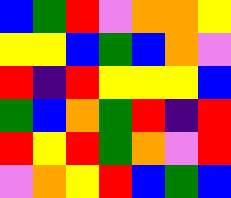[["blue", "green", "red", "violet", "orange", "orange", "yellow"], ["yellow", "yellow", "blue", "green", "blue", "orange", "violet"], ["red", "indigo", "red", "yellow", "yellow", "yellow", "blue"], ["green", "blue", "orange", "green", "red", "indigo", "red"], ["red", "yellow", "red", "green", "orange", "violet", "red"], ["violet", "orange", "yellow", "red", "blue", "green", "blue"]]